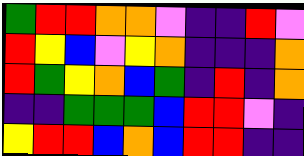[["green", "red", "red", "orange", "orange", "violet", "indigo", "indigo", "red", "violet"], ["red", "yellow", "blue", "violet", "yellow", "orange", "indigo", "indigo", "indigo", "orange"], ["red", "green", "yellow", "orange", "blue", "green", "indigo", "red", "indigo", "orange"], ["indigo", "indigo", "green", "green", "green", "blue", "red", "red", "violet", "indigo"], ["yellow", "red", "red", "blue", "orange", "blue", "red", "red", "indigo", "indigo"]]